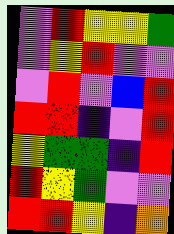[["violet", "red", "yellow", "yellow", "green"], ["violet", "yellow", "red", "violet", "violet"], ["violet", "red", "violet", "blue", "red"], ["red", "red", "indigo", "violet", "red"], ["yellow", "green", "green", "indigo", "red"], ["red", "yellow", "green", "violet", "violet"], ["red", "red", "yellow", "indigo", "orange"]]